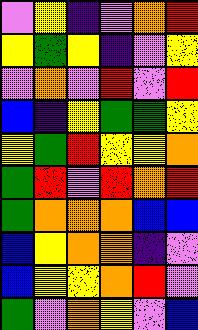[["violet", "yellow", "indigo", "violet", "orange", "red"], ["yellow", "green", "yellow", "indigo", "violet", "yellow"], ["violet", "orange", "violet", "red", "violet", "red"], ["blue", "indigo", "yellow", "green", "green", "yellow"], ["yellow", "green", "red", "yellow", "yellow", "orange"], ["green", "red", "violet", "red", "orange", "red"], ["green", "orange", "orange", "orange", "blue", "blue"], ["blue", "yellow", "orange", "orange", "indigo", "violet"], ["blue", "yellow", "yellow", "orange", "red", "violet"], ["green", "violet", "orange", "yellow", "violet", "blue"]]